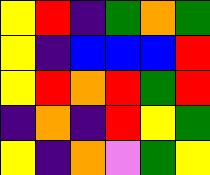[["yellow", "red", "indigo", "green", "orange", "green"], ["yellow", "indigo", "blue", "blue", "blue", "red"], ["yellow", "red", "orange", "red", "green", "red"], ["indigo", "orange", "indigo", "red", "yellow", "green"], ["yellow", "indigo", "orange", "violet", "green", "yellow"]]